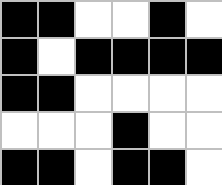[["black", "black", "white", "white", "black", "white"], ["black", "white", "black", "black", "black", "black"], ["black", "black", "white", "white", "white", "white"], ["white", "white", "white", "black", "white", "white"], ["black", "black", "white", "black", "black", "white"]]